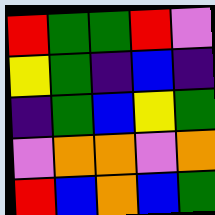[["red", "green", "green", "red", "violet"], ["yellow", "green", "indigo", "blue", "indigo"], ["indigo", "green", "blue", "yellow", "green"], ["violet", "orange", "orange", "violet", "orange"], ["red", "blue", "orange", "blue", "green"]]